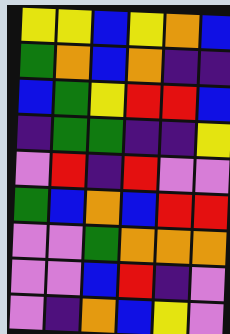[["yellow", "yellow", "blue", "yellow", "orange", "blue"], ["green", "orange", "blue", "orange", "indigo", "indigo"], ["blue", "green", "yellow", "red", "red", "blue"], ["indigo", "green", "green", "indigo", "indigo", "yellow"], ["violet", "red", "indigo", "red", "violet", "violet"], ["green", "blue", "orange", "blue", "red", "red"], ["violet", "violet", "green", "orange", "orange", "orange"], ["violet", "violet", "blue", "red", "indigo", "violet"], ["violet", "indigo", "orange", "blue", "yellow", "violet"]]